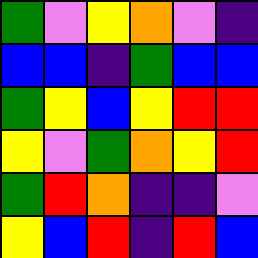[["green", "violet", "yellow", "orange", "violet", "indigo"], ["blue", "blue", "indigo", "green", "blue", "blue"], ["green", "yellow", "blue", "yellow", "red", "red"], ["yellow", "violet", "green", "orange", "yellow", "red"], ["green", "red", "orange", "indigo", "indigo", "violet"], ["yellow", "blue", "red", "indigo", "red", "blue"]]